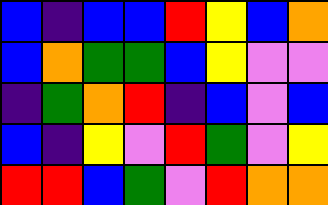[["blue", "indigo", "blue", "blue", "red", "yellow", "blue", "orange"], ["blue", "orange", "green", "green", "blue", "yellow", "violet", "violet"], ["indigo", "green", "orange", "red", "indigo", "blue", "violet", "blue"], ["blue", "indigo", "yellow", "violet", "red", "green", "violet", "yellow"], ["red", "red", "blue", "green", "violet", "red", "orange", "orange"]]